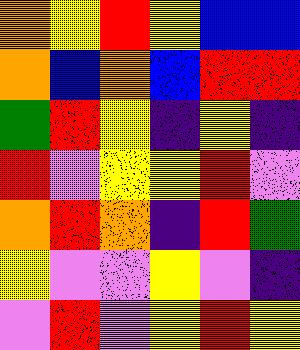[["orange", "yellow", "red", "yellow", "blue", "blue"], ["orange", "blue", "orange", "blue", "red", "red"], ["green", "red", "yellow", "indigo", "yellow", "indigo"], ["red", "violet", "yellow", "yellow", "red", "violet"], ["orange", "red", "orange", "indigo", "red", "green"], ["yellow", "violet", "violet", "yellow", "violet", "indigo"], ["violet", "red", "violet", "yellow", "red", "yellow"]]